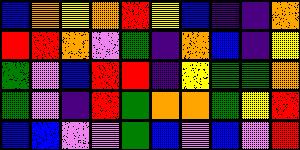[["blue", "orange", "yellow", "orange", "red", "yellow", "blue", "indigo", "indigo", "orange"], ["red", "red", "orange", "violet", "green", "indigo", "orange", "blue", "indigo", "yellow"], ["green", "violet", "blue", "red", "red", "indigo", "yellow", "green", "green", "orange"], ["green", "violet", "indigo", "red", "green", "orange", "orange", "green", "yellow", "red"], ["blue", "blue", "violet", "violet", "green", "blue", "violet", "blue", "violet", "red"]]